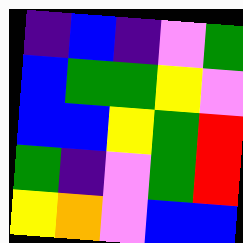[["indigo", "blue", "indigo", "violet", "green"], ["blue", "green", "green", "yellow", "violet"], ["blue", "blue", "yellow", "green", "red"], ["green", "indigo", "violet", "green", "red"], ["yellow", "orange", "violet", "blue", "blue"]]